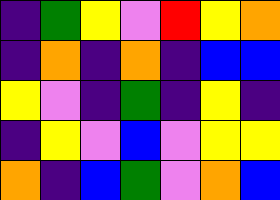[["indigo", "green", "yellow", "violet", "red", "yellow", "orange"], ["indigo", "orange", "indigo", "orange", "indigo", "blue", "blue"], ["yellow", "violet", "indigo", "green", "indigo", "yellow", "indigo"], ["indigo", "yellow", "violet", "blue", "violet", "yellow", "yellow"], ["orange", "indigo", "blue", "green", "violet", "orange", "blue"]]